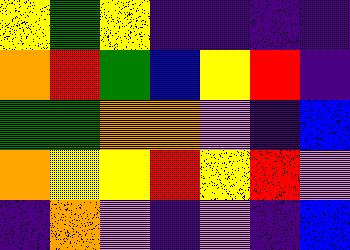[["yellow", "green", "yellow", "indigo", "indigo", "indigo", "indigo"], ["orange", "red", "green", "blue", "yellow", "red", "indigo"], ["green", "green", "orange", "orange", "violet", "indigo", "blue"], ["orange", "yellow", "yellow", "red", "yellow", "red", "violet"], ["indigo", "orange", "violet", "indigo", "violet", "indigo", "blue"]]